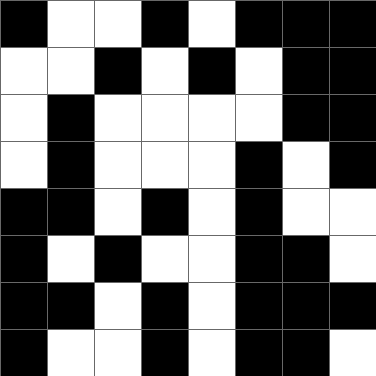[["black", "white", "white", "black", "white", "black", "black", "black"], ["white", "white", "black", "white", "black", "white", "black", "black"], ["white", "black", "white", "white", "white", "white", "black", "black"], ["white", "black", "white", "white", "white", "black", "white", "black"], ["black", "black", "white", "black", "white", "black", "white", "white"], ["black", "white", "black", "white", "white", "black", "black", "white"], ["black", "black", "white", "black", "white", "black", "black", "black"], ["black", "white", "white", "black", "white", "black", "black", "white"]]